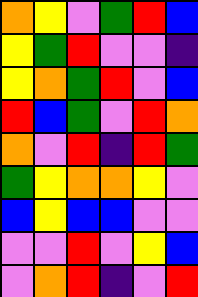[["orange", "yellow", "violet", "green", "red", "blue"], ["yellow", "green", "red", "violet", "violet", "indigo"], ["yellow", "orange", "green", "red", "violet", "blue"], ["red", "blue", "green", "violet", "red", "orange"], ["orange", "violet", "red", "indigo", "red", "green"], ["green", "yellow", "orange", "orange", "yellow", "violet"], ["blue", "yellow", "blue", "blue", "violet", "violet"], ["violet", "violet", "red", "violet", "yellow", "blue"], ["violet", "orange", "red", "indigo", "violet", "red"]]